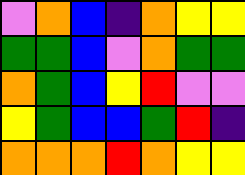[["violet", "orange", "blue", "indigo", "orange", "yellow", "yellow"], ["green", "green", "blue", "violet", "orange", "green", "green"], ["orange", "green", "blue", "yellow", "red", "violet", "violet"], ["yellow", "green", "blue", "blue", "green", "red", "indigo"], ["orange", "orange", "orange", "red", "orange", "yellow", "yellow"]]